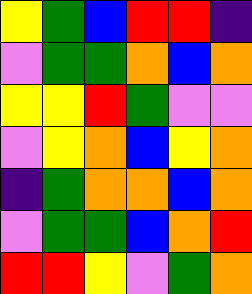[["yellow", "green", "blue", "red", "red", "indigo"], ["violet", "green", "green", "orange", "blue", "orange"], ["yellow", "yellow", "red", "green", "violet", "violet"], ["violet", "yellow", "orange", "blue", "yellow", "orange"], ["indigo", "green", "orange", "orange", "blue", "orange"], ["violet", "green", "green", "blue", "orange", "red"], ["red", "red", "yellow", "violet", "green", "orange"]]